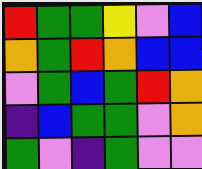[["red", "green", "green", "yellow", "violet", "blue"], ["orange", "green", "red", "orange", "blue", "blue"], ["violet", "green", "blue", "green", "red", "orange"], ["indigo", "blue", "green", "green", "violet", "orange"], ["green", "violet", "indigo", "green", "violet", "violet"]]